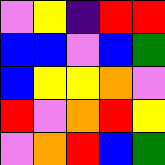[["violet", "yellow", "indigo", "red", "red"], ["blue", "blue", "violet", "blue", "green"], ["blue", "yellow", "yellow", "orange", "violet"], ["red", "violet", "orange", "red", "yellow"], ["violet", "orange", "red", "blue", "green"]]